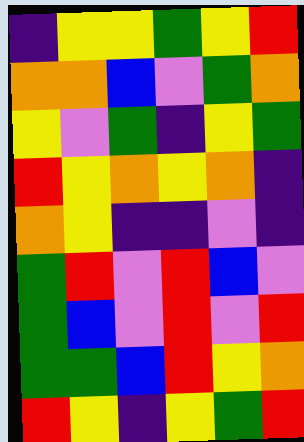[["indigo", "yellow", "yellow", "green", "yellow", "red"], ["orange", "orange", "blue", "violet", "green", "orange"], ["yellow", "violet", "green", "indigo", "yellow", "green"], ["red", "yellow", "orange", "yellow", "orange", "indigo"], ["orange", "yellow", "indigo", "indigo", "violet", "indigo"], ["green", "red", "violet", "red", "blue", "violet"], ["green", "blue", "violet", "red", "violet", "red"], ["green", "green", "blue", "red", "yellow", "orange"], ["red", "yellow", "indigo", "yellow", "green", "red"]]